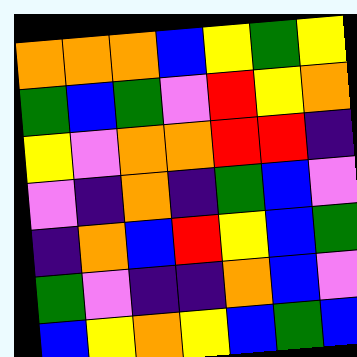[["orange", "orange", "orange", "blue", "yellow", "green", "yellow"], ["green", "blue", "green", "violet", "red", "yellow", "orange"], ["yellow", "violet", "orange", "orange", "red", "red", "indigo"], ["violet", "indigo", "orange", "indigo", "green", "blue", "violet"], ["indigo", "orange", "blue", "red", "yellow", "blue", "green"], ["green", "violet", "indigo", "indigo", "orange", "blue", "violet"], ["blue", "yellow", "orange", "yellow", "blue", "green", "blue"]]